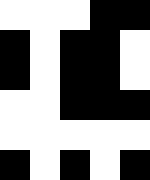[["white", "white", "white", "black", "black"], ["black", "white", "black", "black", "white"], ["black", "white", "black", "black", "white"], ["white", "white", "black", "black", "black"], ["white", "white", "white", "white", "white"], ["black", "white", "black", "white", "black"]]